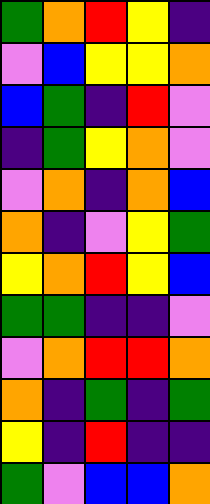[["green", "orange", "red", "yellow", "indigo"], ["violet", "blue", "yellow", "yellow", "orange"], ["blue", "green", "indigo", "red", "violet"], ["indigo", "green", "yellow", "orange", "violet"], ["violet", "orange", "indigo", "orange", "blue"], ["orange", "indigo", "violet", "yellow", "green"], ["yellow", "orange", "red", "yellow", "blue"], ["green", "green", "indigo", "indigo", "violet"], ["violet", "orange", "red", "red", "orange"], ["orange", "indigo", "green", "indigo", "green"], ["yellow", "indigo", "red", "indigo", "indigo"], ["green", "violet", "blue", "blue", "orange"]]